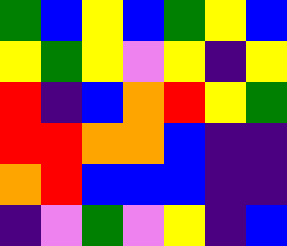[["green", "blue", "yellow", "blue", "green", "yellow", "blue"], ["yellow", "green", "yellow", "violet", "yellow", "indigo", "yellow"], ["red", "indigo", "blue", "orange", "red", "yellow", "green"], ["red", "red", "orange", "orange", "blue", "indigo", "indigo"], ["orange", "red", "blue", "blue", "blue", "indigo", "indigo"], ["indigo", "violet", "green", "violet", "yellow", "indigo", "blue"]]